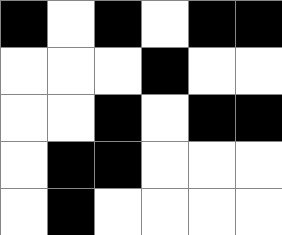[["black", "white", "black", "white", "black", "black"], ["white", "white", "white", "black", "white", "white"], ["white", "white", "black", "white", "black", "black"], ["white", "black", "black", "white", "white", "white"], ["white", "black", "white", "white", "white", "white"]]